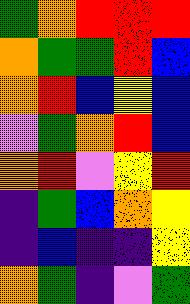[["green", "orange", "red", "red", "red"], ["orange", "green", "green", "red", "blue"], ["orange", "red", "blue", "yellow", "blue"], ["violet", "green", "orange", "red", "blue"], ["orange", "red", "violet", "yellow", "red"], ["indigo", "green", "blue", "orange", "yellow"], ["indigo", "blue", "indigo", "indigo", "yellow"], ["orange", "green", "indigo", "violet", "green"]]